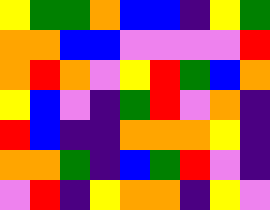[["yellow", "green", "green", "orange", "blue", "blue", "indigo", "yellow", "green"], ["orange", "orange", "blue", "blue", "violet", "violet", "violet", "violet", "red"], ["orange", "red", "orange", "violet", "yellow", "red", "green", "blue", "orange"], ["yellow", "blue", "violet", "indigo", "green", "red", "violet", "orange", "indigo"], ["red", "blue", "indigo", "indigo", "orange", "orange", "orange", "yellow", "indigo"], ["orange", "orange", "green", "indigo", "blue", "green", "red", "violet", "indigo"], ["violet", "red", "indigo", "yellow", "orange", "orange", "indigo", "yellow", "violet"]]